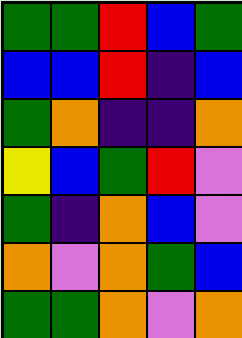[["green", "green", "red", "blue", "green"], ["blue", "blue", "red", "indigo", "blue"], ["green", "orange", "indigo", "indigo", "orange"], ["yellow", "blue", "green", "red", "violet"], ["green", "indigo", "orange", "blue", "violet"], ["orange", "violet", "orange", "green", "blue"], ["green", "green", "orange", "violet", "orange"]]